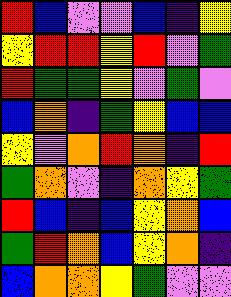[["red", "blue", "violet", "violet", "blue", "indigo", "yellow"], ["yellow", "red", "red", "yellow", "red", "violet", "green"], ["red", "green", "green", "yellow", "violet", "green", "violet"], ["blue", "orange", "indigo", "green", "yellow", "blue", "blue"], ["yellow", "violet", "orange", "red", "orange", "indigo", "red"], ["green", "orange", "violet", "indigo", "orange", "yellow", "green"], ["red", "blue", "indigo", "blue", "yellow", "orange", "blue"], ["green", "red", "orange", "blue", "yellow", "orange", "indigo"], ["blue", "orange", "orange", "yellow", "green", "violet", "violet"]]